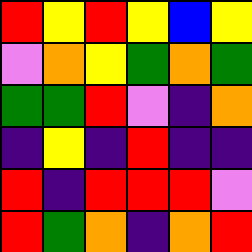[["red", "yellow", "red", "yellow", "blue", "yellow"], ["violet", "orange", "yellow", "green", "orange", "green"], ["green", "green", "red", "violet", "indigo", "orange"], ["indigo", "yellow", "indigo", "red", "indigo", "indigo"], ["red", "indigo", "red", "red", "red", "violet"], ["red", "green", "orange", "indigo", "orange", "red"]]